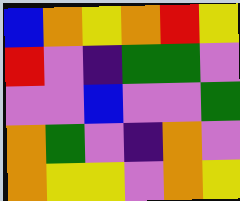[["blue", "orange", "yellow", "orange", "red", "yellow"], ["red", "violet", "indigo", "green", "green", "violet"], ["violet", "violet", "blue", "violet", "violet", "green"], ["orange", "green", "violet", "indigo", "orange", "violet"], ["orange", "yellow", "yellow", "violet", "orange", "yellow"]]